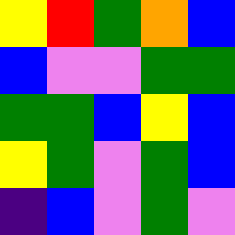[["yellow", "red", "green", "orange", "blue"], ["blue", "violet", "violet", "green", "green"], ["green", "green", "blue", "yellow", "blue"], ["yellow", "green", "violet", "green", "blue"], ["indigo", "blue", "violet", "green", "violet"]]